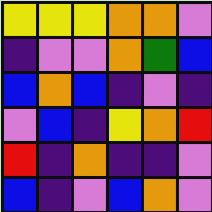[["yellow", "yellow", "yellow", "orange", "orange", "violet"], ["indigo", "violet", "violet", "orange", "green", "blue"], ["blue", "orange", "blue", "indigo", "violet", "indigo"], ["violet", "blue", "indigo", "yellow", "orange", "red"], ["red", "indigo", "orange", "indigo", "indigo", "violet"], ["blue", "indigo", "violet", "blue", "orange", "violet"]]